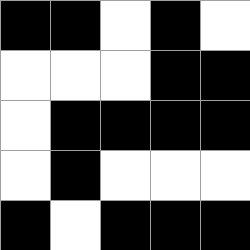[["black", "black", "white", "black", "white"], ["white", "white", "white", "black", "black"], ["white", "black", "black", "black", "black"], ["white", "black", "white", "white", "white"], ["black", "white", "black", "black", "black"]]